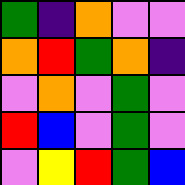[["green", "indigo", "orange", "violet", "violet"], ["orange", "red", "green", "orange", "indigo"], ["violet", "orange", "violet", "green", "violet"], ["red", "blue", "violet", "green", "violet"], ["violet", "yellow", "red", "green", "blue"]]